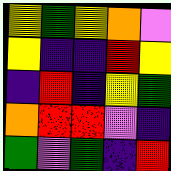[["yellow", "green", "yellow", "orange", "violet"], ["yellow", "indigo", "indigo", "red", "yellow"], ["indigo", "red", "indigo", "yellow", "green"], ["orange", "red", "red", "violet", "indigo"], ["green", "violet", "green", "indigo", "red"]]